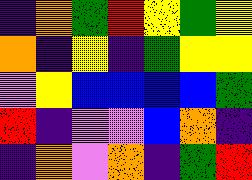[["indigo", "orange", "green", "red", "yellow", "green", "yellow"], ["orange", "indigo", "yellow", "indigo", "green", "yellow", "yellow"], ["violet", "yellow", "blue", "blue", "blue", "blue", "green"], ["red", "indigo", "violet", "violet", "blue", "orange", "indigo"], ["indigo", "orange", "violet", "orange", "indigo", "green", "red"]]